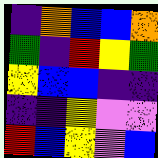[["indigo", "orange", "blue", "blue", "orange"], ["green", "indigo", "red", "yellow", "green"], ["yellow", "blue", "blue", "indigo", "indigo"], ["indigo", "indigo", "yellow", "violet", "violet"], ["red", "blue", "yellow", "violet", "blue"]]